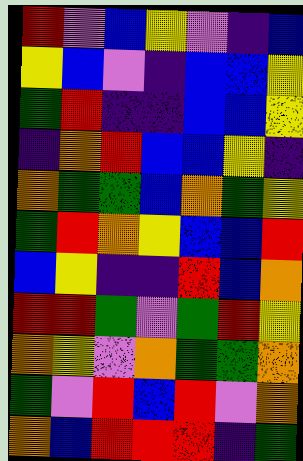[["red", "violet", "blue", "yellow", "violet", "indigo", "blue"], ["yellow", "blue", "violet", "indigo", "blue", "blue", "yellow"], ["green", "red", "indigo", "indigo", "blue", "blue", "yellow"], ["indigo", "orange", "red", "blue", "blue", "yellow", "indigo"], ["orange", "green", "green", "blue", "orange", "green", "yellow"], ["green", "red", "orange", "yellow", "blue", "blue", "red"], ["blue", "yellow", "indigo", "indigo", "red", "blue", "orange"], ["red", "red", "green", "violet", "green", "red", "yellow"], ["orange", "yellow", "violet", "orange", "green", "green", "orange"], ["green", "violet", "red", "blue", "red", "violet", "orange"], ["orange", "blue", "red", "red", "red", "indigo", "green"]]